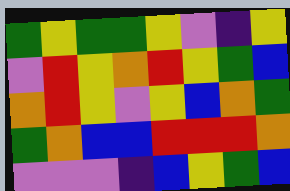[["green", "yellow", "green", "green", "yellow", "violet", "indigo", "yellow"], ["violet", "red", "yellow", "orange", "red", "yellow", "green", "blue"], ["orange", "red", "yellow", "violet", "yellow", "blue", "orange", "green"], ["green", "orange", "blue", "blue", "red", "red", "red", "orange"], ["violet", "violet", "violet", "indigo", "blue", "yellow", "green", "blue"]]